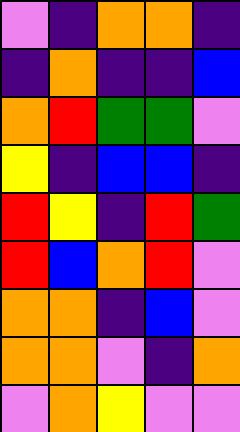[["violet", "indigo", "orange", "orange", "indigo"], ["indigo", "orange", "indigo", "indigo", "blue"], ["orange", "red", "green", "green", "violet"], ["yellow", "indigo", "blue", "blue", "indigo"], ["red", "yellow", "indigo", "red", "green"], ["red", "blue", "orange", "red", "violet"], ["orange", "orange", "indigo", "blue", "violet"], ["orange", "orange", "violet", "indigo", "orange"], ["violet", "orange", "yellow", "violet", "violet"]]